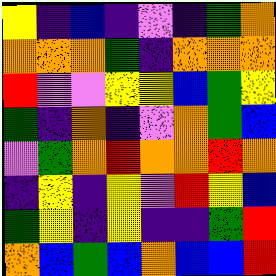[["yellow", "indigo", "blue", "indigo", "violet", "indigo", "green", "orange"], ["orange", "orange", "orange", "green", "indigo", "orange", "orange", "orange"], ["red", "violet", "violet", "yellow", "yellow", "blue", "green", "yellow"], ["green", "indigo", "orange", "indigo", "violet", "orange", "green", "blue"], ["violet", "green", "orange", "red", "orange", "orange", "red", "orange"], ["indigo", "yellow", "indigo", "yellow", "violet", "red", "yellow", "blue"], ["green", "yellow", "indigo", "yellow", "indigo", "indigo", "green", "red"], ["orange", "blue", "green", "blue", "orange", "blue", "blue", "red"]]